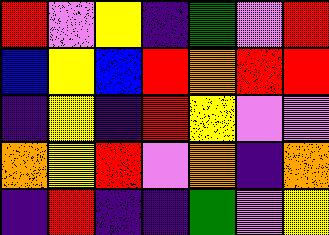[["red", "violet", "yellow", "indigo", "green", "violet", "red"], ["blue", "yellow", "blue", "red", "orange", "red", "red"], ["indigo", "yellow", "indigo", "red", "yellow", "violet", "violet"], ["orange", "yellow", "red", "violet", "orange", "indigo", "orange"], ["indigo", "red", "indigo", "indigo", "green", "violet", "yellow"]]